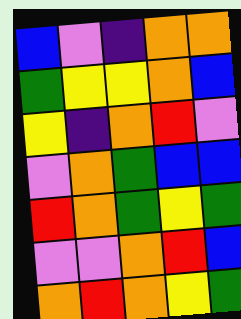[["blue", "violet", "indigo", "orange", "orange"], ["green", "yellow", "yellow", "orange", "blue"], ["yellow", "indigo", "orange", "red", "violet"], ["violet", "orange", "green", "blue", "blue"], ["red", "orange", "green", "yellow", "green"], ["violet", "violet", "orange", "red", "blue"], ["orange", "red", "orange", "yellow", "green"]]